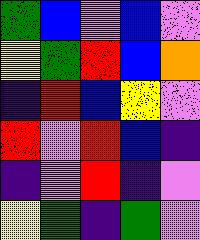[["green", "blue", "violet", "blue", "violet"], ["yellow", "green", "red", "blue", "orange"], ["indigo", "red", "blue", "yellow", "violet"], ["red", "violet", "red", "blue", "indigo"], ["indigo", "violet", "red", "indigo", "violet"], ["yellow", "green", "indigo", "green", "violet"]]